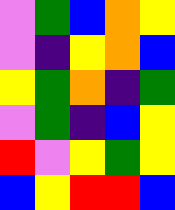[["violet", "green", "blue", "orange", "yellow"], ["violet", "indigo", "yellow", "orange", "blue"], ["yellow", "green", "orange", "indigo", "green"], ["violet", "green", "indigo", "blue", "yellow"], ["red", "violet", "yellow", "green", "yellow"], ["blue", "yellow", "red", "red", "blue"]]